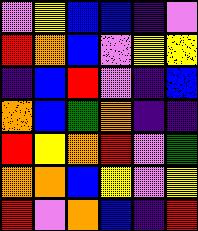[["violet", "yellow", "blue", "blue", "indigo", "violet"], ["red", "orange", "blue", "violet", "yellow", "yellow"], ["indigo", "blue", "red", "violet", "indigo", "blue"], ["orange", "blue", "green", "orange", "indigo", "indigo"], ["red", "yellow", "orange", "red", "violet", "green"], ["orange", "orange", "blue", "yellow", "violet", "yellow"], ["red", "violet", "orange", "blue", "indigo", "red"]]